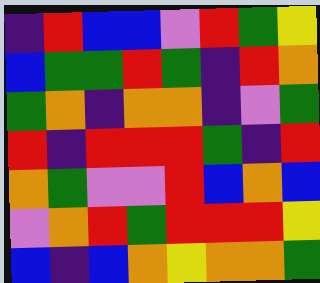[["indigo", "red", "blue", "blue", "violet", "red", "green", "yellow"], ["blue", "green", "green", "red", "green", "indigo", "red", "orange"], ["green", "orange", "indigo", "orange", "orange", "indigo", "violet", "green"], ["red", "indigo", "red", "red", "red", "green", "indigo", "red"], ["orange", "green", "violet", "violet", "red", "blue", "orange", "blue"], ["violet", "orange", "red", "green", "red", "red", "red", "yellow"], ["blue", "indigo", "blue", "orange", "yellow", "orange", "orange", "green"]]